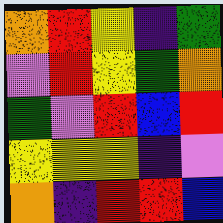[["orange", "red", "yellow", "indigo", "green"], ["violet", "red", "yellow", "green", "orange"], ["green", "violet", "red", "blue", "red"], ["yellow", "yellow", "yellow", "indigo", "violet"], ["orange", "indigo", "red", "red", "blue"]]